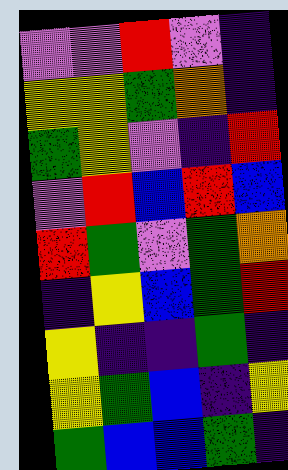[["violet", "violet", "red", "violet", "indigo"], ["yellow", "yellow", "green", "orange", "indigo"], ["green", "yellow", "violet", "indigo", "red"], ["violet", "red", "blue", "red", "blue"], ["red", "green", "violet", "green", "orange"], ["indigo", "yellow", "blue", "green", "red"], ["yellow", "indigo", "indigo", "green", "indigo"], ["yellow", "green", "blue", "indigo", "yellow"], ["green", "blue", "blue", "green", "indigo"]]